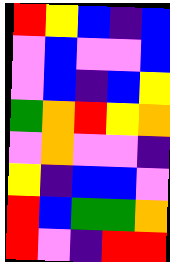[["red", "yellow", "blue", "indigo", "blue"], ["violet", "blue", "violet", "violet", "blue"], ["violet", "blue", "indigo", "blue", "yellow"], ["green", "orange", "red", "yellow", "orange"], ["violet", "orange", "violet", "violet", "indigo"], ["yellow", "indigo", "blue", "blue", "violet"], ["red", "blue", "green", "green", "orange"], ["red", "violet", "indigo", "red", "red"]]